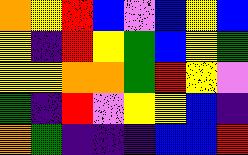[["orange", "yellow", "red", "blue", "violet", "blue", "yellow", "blue"], ["yellow", "indigo", "red", "yellow", "green", "blue", "yellow", "green"], ["yellow", "yellow", "orange", "orange", "green", "red", "yellow", "violet"], ["green", "indigo", "red", "violet", "yellow", "yellow", "blue", "indigo"], ["orange", "green", "indigo", "indigo", "indigo", "blue", "blue", "red"]]